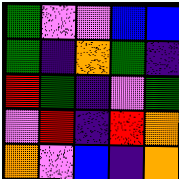[["green", "violet", "violet", "blue", "blue"], ["green", "indigo", "orange", "green", "indigo"], ["red", "green", "indigo", "violet", "green"], ["violet", "red", "indigo", "red", "orange"], ["orange", "violet", "blue", "indigo", "orange"]]